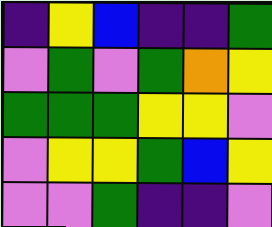[["indigo", "yellow", "blue", "indigo", "indigo", "green"], ["violet", "green", "violet", "green", "orange", "yellow"], ["green", "green", "green", "yellow", "yellow", "violet"], ["violet", "yellow", "yellow", "green", "blue", "yellow"], ["violet", "violet", "green", "indigo", "indigo", "violet"]]